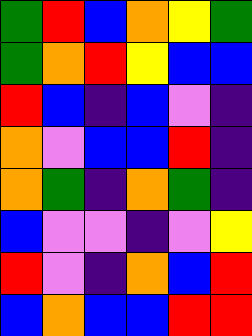[["green", "red", "blue", "orange", "yellow", "green"], ["green", "orange", "red", "yellow", "blue", "blue"], ["red", "blue", "indigo", "blue", "violet", "indigo"], ["orange", "violet", "blue", "blue", "red", "indigo"], ["orange", "green", "indigo", "orange", "green", "indigo"], ["blue", "violet", "violet", "indigo", "violet", "yellow"], ["red", "violet", "indigo", "orange", "blue", "red"], ["blue", "orange", "blue", "blue", "red", "red"]]